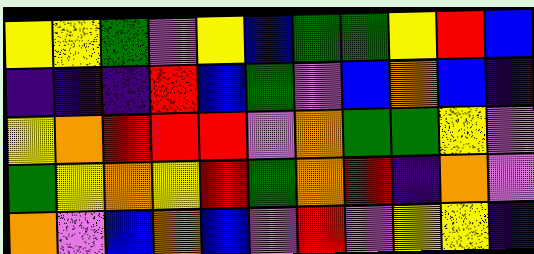[["yellow", "yellow", "green", "violet", "yellow", "blue", "green", "green", "yellow", "red", "blue"], ["indigo", "indigo", "indigo", "red", "blue", "green", "violet", "blue", "orange", "blue", "indigo"], ["yellow", "orange", "red", "red", "red", "violet", "orange", "green", "green", "yellow", "violet"], ["green", "yellow", "orange", "yellow", "red", "green", "orange", "red", "indigo", "orange", "violet"], ["orange", "violet", "blue", "orange", "blue", "violet", "red", "violet", "yellow", "yellow", "indigo"]]